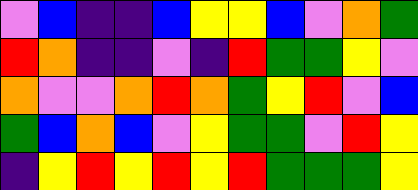[["violet", "blue", "indigo", "indigo", "blue", "yellow", "yellow", "blue", "violet", "orange", "green"], ["red", "orange", "indigo", "indigo", "violet", "indigo", "red", "green", "green", "yellow", "violet"], ["orange", "violet", "violet", "orange", "red", "orange", "green", "yellow", "red", "violet", "blue"], ["green", "blue", "orange", "blue", "violet", "yellow", "green", "green", "violet", "red", "yellow"], ["indigo", "yellow", "red", "yellow", "red", "yellow", "red", "green", "green", "green", "yellow"]]